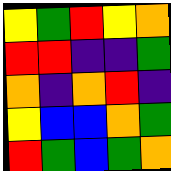[["yellow", "green", "red", "yellow", "orange"], ["red", "red", "indigo", "indigo", "green"], ["orange", "indigo", "orange", "red", "indigo"], ["yellow", "blue", "blue", "orange", "green"], ["red", "green", "blue", "green", "orange"]]